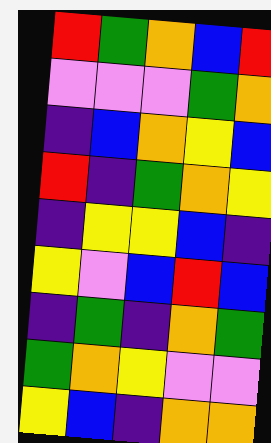[["red", "green", "orange", "blue", "red"], ["violet", "violet", "violet", "green", "orange"], ["indigo", "blue", "orange", "yellow", "blue"], ["red", "indigo", "green", "orange", "yellow"], ["indigo", "yellow", "yellow", "blue", "indigo"], ["yellow", "violet", "blue", "red", "blue"], ["indigo", "green", "indigo", "orange", "green"], ["green", "orange", "yellow", "violet", "violet"], ["yellow", "blue", "indigo", "orange", "orange"]]